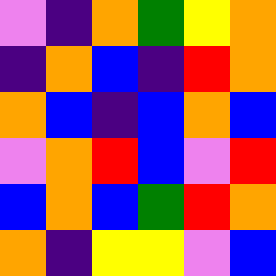[["violet", "indigo", "orange", "green", "yellow", "orange"], ["indigo", "orange", "blue", "indigo", "red", "orange"], ["orange", "blue", "indigo", "blue", "orange", "blue"], ["violet", "orange", "red", "blue", "violet", "red"], ["blue", "orange", "blue", "green", "red", "orange"], ["orange", "indigo", "yellow", "yellow", "violet", "blue"]]